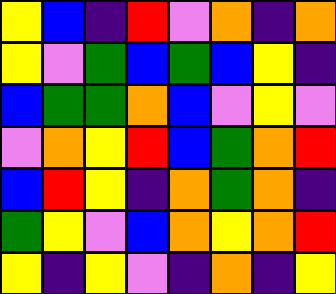[["yellow", "blue", "indigo", "red", "violet", "orange", "indigo", "orange"], ["yellow", "violet", "green", "blue", "green", "blue", "yellow", "indigo"], ["blue", "green", "green", "orange", "blue", "violet", "yellow", "violet"], ["violet", "orange", "yellow", "red", "blue", "green", "orange", "red"], ["blue", "red", "yellow", "indigo", "orange", "green", "orange", "indigo"], ["green", "yellow", "violet", "blue", "orange", "yellow", "orange", "red"], ["yellow", "indigo", "yellow", "violet", "indigo", "orange", "indigo", "yellow"]]